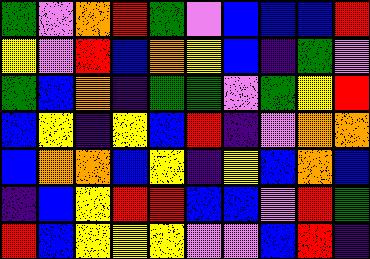[["green", "violet", "orange", "red", "green", "violet", "blue", "blue", "blue", "red"], ["yellow", "violet", "red", "blue", "orange", "yellow", "blue", "indigo", "green", "violet"], ["green", "blue", "orange", "indigo", "green", "green", "violet", "green", "yellow", "red"], ["blue", "yellow", "indigo", "yellow", "blue", "red", "indigo", "violet", "orange", "orange"], ["blue", "orange", "orange", "blue", "yellow", "indigo", "yellow", "blue", "orange", "blue"], ["indigo", "blue", "yellow", "red", "red", "blue", "blue", "violet", "red", "green"], ["red", "blue", "yellow", "yellow", "yellow", "violet", "violet", "blue", "red", "indigo"]]